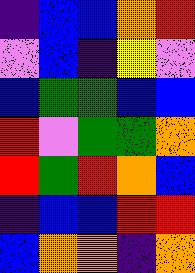[["indigo", "blue", "blue", "orange", "red"], ["violet", "blue", "indigo", "yellow", "violet"], ["blue", "green", "green", "blue", "blue"], ["red", "violet", "green", "green", "orange"], ["red", "green", "red", "orange", "blue"], ["indigo", "blue", "blue", "red", "red"], ["blue", "orange", "orange", "indigo", "orange"]]